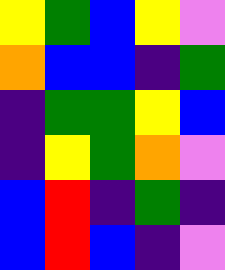[["yellow", "green", "blue", "yellow", "violet"], ["orange", "blue", "blue", "indigo", "green"], ["indigo", "green", "green", "yellow", "blue"], ["indigo", "yellow", "green", "orange", "violet"], ["blue", "red", "indigo", "green", "indigo"], ["blue", "red", "blue", "indigo", "violet"]]